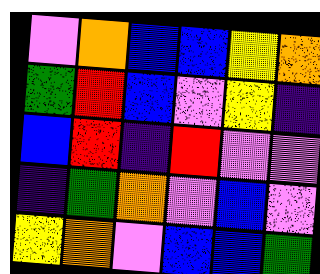[["violet", "orange", "blue", "blue", "yellow", "orange"], ["green", "red", "blue", "violet", "yellow", "indigo"], ["blue", "red", "indigo", "red", "violet", "violet"], ["indigo", "green", "orange", "violet", "blue", "violet"], ["yellow", "orange", "violet", "blue", "blue", "green"]]